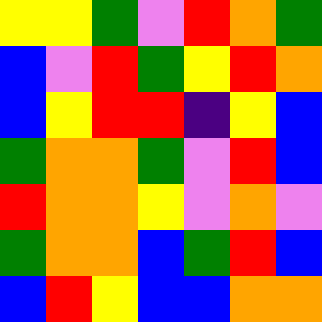[["yellow", "yellow", "green", "violet", "red", "orange", "green"], ["blue", "violet", "red", "green", "yellow", "red", "orange"], ["blue", "yellow", "red", "red", "indigo", "yellow", "blue"], ["green", "orange", "orange", "green", "violet", "red", "blue"], ["red", "orange", "orange", "yellow", "violet", "orange", "violet"], ["green", "orange", "orange", "blue", "green", "red", "blue"], ["blue", "red", "yellow", "blue", "blue", "orange", "orange"]]